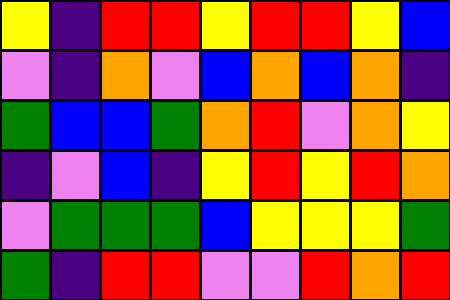[["yellow", "indigo", "red", "red", "yellow", "red", "red", "yellow", "blue"], ["violet", "indigo", "orange", "violet", "blue", "orange", "blue", "orange", "indigo"], ["green", "blue", "blue", "green", "orange", "red", "violet", "orange", "yellow"], ["indigo", "violet", "blue", "indigo", "yellow", "red", "yellow", "red", "orange"], ["violet", "green", "green", "green", "blue", "yellow", "yellow", "yellow", "green"], ["green", "indigo", "red", "red", "violet", "violet", "red", "orange", "red"]]